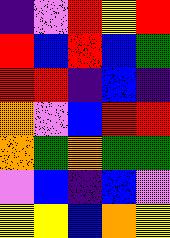[["indigo", "violet", "red", "yellow", "red"], ["red", "blue", "red", "blue", "green"], ["red", "red", "indigo", "blue", "indigo"], ["orange", "violet", "blue", "red", "red"], ["orange", "green", "orange", "green", "green"], ["violet", "blue", "indigo", "blue", "violet"], ["yellow", "yellow", "blue", "orange", "yellow"]]